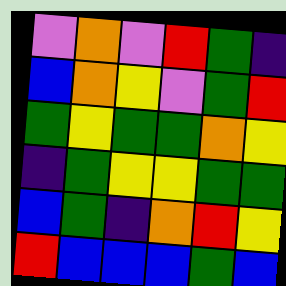[["violet", "orange", "violet", "red", "green", "indigo"], ["blue", "orange", "yellow", "violet", "green", "red"], ["green", "yellow", "green", "green", "orange", "yellow"], ["indigo", "green", "yellow", "yellow", "green", "green"], ["blue", "green", "indigo", "orange", "red", "yellow"], ["red", "blue", "blue", "blue", "green", "blue"]]